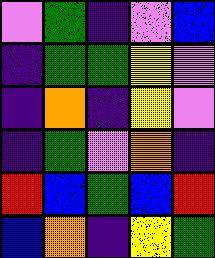[["violet", "green", "indigo", "violet", "blue"], ["indigo", "green", "green", "yellow", "violet"], ["indigo", "orange", "indigo", "yellow", "violet"], ["indigo", "green", "violet", "orange", "indigo"], ["red", "blue", "green", "blue", "red"], ["blue", "orange", "indigo", "yellow", "green"]]